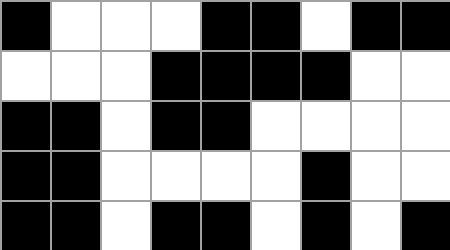[["black", "white", "white", "white", "black", "black", "white", "black", "black"], ["white", "white", "white", "black", "black", "black", "black", "white", "white"], ["black", "black", "white", "black", "black", "white", "white", "white", "white"], ["black", "black", "white", "white", "white", "white", "black", "white", "white"], ["black", "black", "white", "black", "black", "white", "black", "white", "black"]]